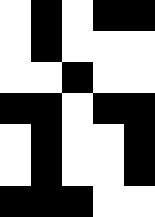[["white", "black", "white", "black", "black"], ["white", "black", "white", "white", "white"], ["white", "white", "black", "white", "white"], ["black", "black", "white", "black", "black"], ["white", "black", "white", "white", "black"], ["white", "black", "white", "white", "black"], ["black", "black", "black", "white", "white"]]